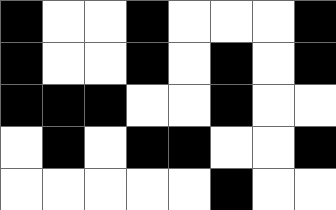[["black", "white", "white", "black", "white", "white", "white", "black"], ["black", "white", "white", "black", "white", "black", "white", "black"], ["black", "black", "black", "white", "white", "black", "white", "white"], ["white", "black", "white", "black", "black", "white", "white", "black"], ["white", "white", "white", "white", "white", "black", "white", "white"]]